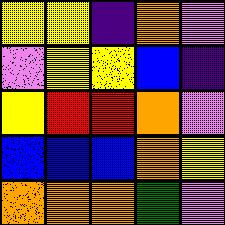[["yellow", "yellow", "indigo", "orange", "violet"], ["violet", "yellow", "yellow", "blue", "indigo"], ["yellow", "red", "red", "orange", "violet"], ["blue", "blue", "blue", "orange", "yellow"], ["orange", "orange", "orange", "green", "violet"]]